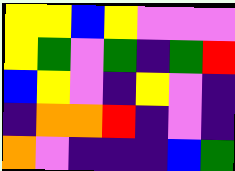[["yellow", "yellow", "blue", "yellow", "violet", "violet", "violet"], ["yellow", "green", "violet", "green", "indigo", "green", "red"], ["blue", "yellow", "violet", "indigo", "yellow", "violet", "indigo"], ["indigo", "orange", "orange", "red", "indigo", "violet", "indigo"], ["orange", "violet", "indigo", "indigo", "indigo", "blue", "green"]]